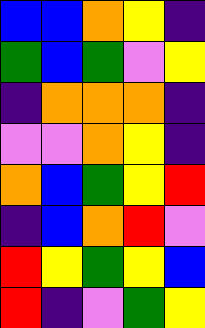[["blue", "blue", "orange", "yellow", "indigo"], ["green", "blue", "green", "violet", "yellow"], ["indigo", "orange", "orange", "orange", "indigo"], ["violet", "violet", "orange", "yellow", "indigo"], ["orange", "blue", "green", "yellow", "red"], ["indigo", "blue", "orange", "red", "violet"], ["red", "yellow", "green", "yellow", "blue"], ["red", "indigo", "violet", "green", "yellow"]]